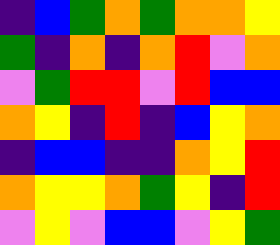[["indigo", "blue", "green", "orange", "green", "orange", "orange", "yellow"], ["green", "indigo", "orange", "indigo", "orange", "red", "violet", "orange"], ["violet", "green", "red", "red", "violet", "red", "blue", "blue"], ["orange", "yellow", "indigo", "red", "indigo", "blue", "yellow", "orange"], ["indigo", "blue", "blue", "indigo", "indigo", "orange", "yellow", "red"], ["orange", "yellow", "yellow", "orange", "green", "yellow", "indigo", "red"], ["violet", "yellow", "violet", "blue", "blue", "violet", "yellow", "green"]]